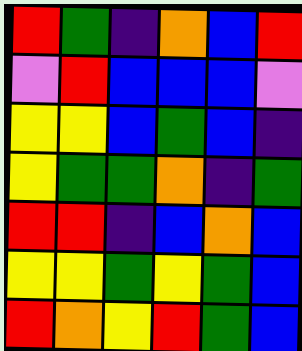[["red", "green", "indigo", "orange", "blue", "red"], ["violet", "red", "blue", "blue", "blue", "violet"], ["yellow", "yellow", "blue", "green", "blue", "indigo"], ["yellow", "green", "green", "orange", "indigo", "green"], ["red", "red", "indigo", "blue", "orange", "blue"], ["yellow", "yellow", "green", "yellow", "green", "blue"], ["red", "orange", "yellow", "red", "green", "blue"]]